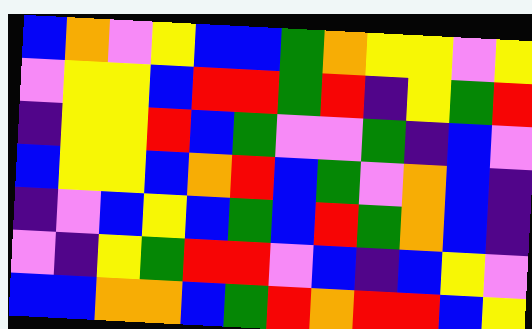[["blue", "orange", "violet", "yellow", "blue", "blue", "green", "orange", "yellow", "yellow", "violet", "yellow"], ["violet", "yellow", "yellow", "blue", "red", "red", "green", "red", "indigo", "yellow", "green", "red"], ["indigo", "yellow", "yellow", "red", "blue", "green", "violet", "violet", "green", "indigo", "blue", "violet"], ["blue", "yellow", "yellow", "blue", "orange", "red", "blue", "green", "violet", "orange", "blue", "indigo"], ["indigo", "violet", "blue", "yellow", "blue", "green", "blue", "red", "green", "orange", "blue", "indigo"], ["violet", "indigo", "yellow", "green", "red", "red", "violet", "blue", "indigo", "blue", "yellow", "violet"], ["blue", "blue", "orange", "orange", "blue", "green", "red", "orange", "red", "red", "blue", "yellow"]]